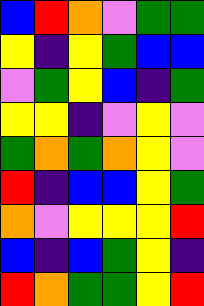[["blue", "red", "orange", "violet", "green", "green"], ["yellow", "indigo", "yellow", "green", "blue", "blue"], ["violet", "green", "yellow", "blue", "indigo", "green"], ["yellow", "yellow", "indigo", "violet", "yellow", "violet"], ["green", "orange", "green", "orange", "yellow", "violet"], ["red", "indigo", "blue", "blue", "yellow", "green"], ["orange", "violet", "yellow", "yellow", "yellow", "red"], ["blue", "indigo", "blue", "green", "yellow", "indigo"], ["red", "orange", "green", "green", "yellow", "red"]]